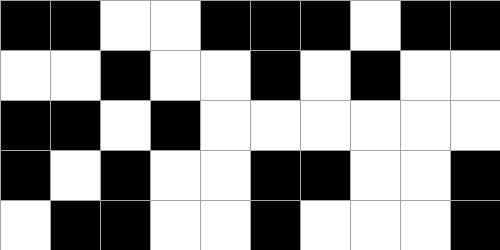[["black", "black", "white", "white", "black", "black", "black", "white", "black", "black"], ["white", "white", "black", "white", "white", "black", "white", "black", "white", "white"], ["black", "black", "white", "black", "white", "white", "white", "white", "white", "white"], ["black", "white", "black", "white", "white", "black", "black", "white", "white", "black"], ["white", "black", "black", "white", "white", "black", "white", "white", "white", "black"]]